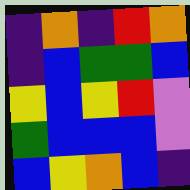[["indigo", "orange", "indigo", "red", "orange"], ["indigo", "blue", "green", "green", "blue"], ["yellow", "blue", "yellow", "red", "violet"], ["green", "blue", "blue", "blue", "violet"], ["blue", "yellow", "orange", "blue", "indigo"]]